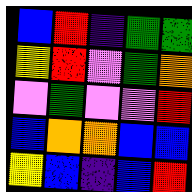[["blue", "red", "indigo", "green", "green"], ["yellow", "red", "violet", "green", "orange"], ["violet", "green", "violet", "violet", "red"], ["blue", "orange", "orange", "blue", "blue"], ["yellow", "blue", "indigo", "blue", "red"]]